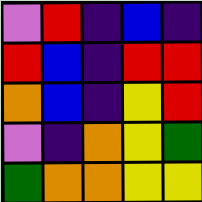[["violet", "red", "indigo", "blue", "indigo"], ["red", "blue", "indigo", "red", "red"], ["orange", "blue", "indigo", "yellow", "red"], ["violet", "indigo", "orange", "yellow", "green"], ["green", "orange", "orange", "yellow", "yellow"]]